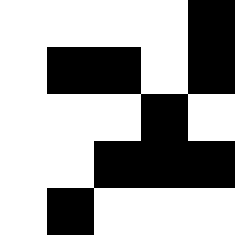[["white", "white", "white", "white", "black"], ["white", "black", "black", "white", "black"], ["white", "white", "white", "black", "white"], ["white", "white", "black", "black", "black"], ["white", "black", "white", "white", "white"]]